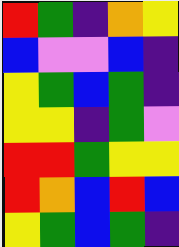[["red", "green", "indigo", "orange", "yellow"], ["blue", "violet", "violet", "blue", "indigo"], ["yellow", "green", "blue", "green", "indigo"], ["yellow", "yellow", "indigo", "green", "violet"], ["red", "red", "green", "yellow", "yellow"], ["red", "orange", "blue", "red", "blue"], ["yellow", "green", "blue", "green", "indigo"]]